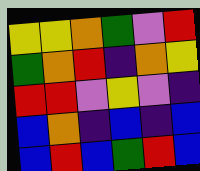[["yellow", "yellow", "orange", "green", "violet", "red"], ["green", "orange", "red", "indigo", "orange", "yellow"], ["red", "red", "violet", "yellow", "violet", "indigo"], ["blue", "orange", "indigo", "blue", "indigo", "blue"], ["blue", "red", "blue", "green", "red", "blue"]]